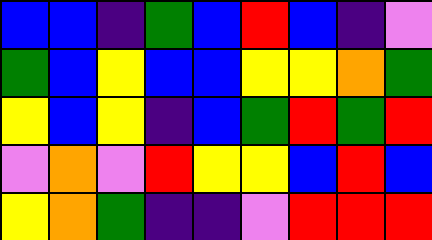[["blue", "blue", "indigo", "green", "blue", "red", "blue", "indigo", "violet"], ["green", "blue", "yellow", "blue", "blue", "yellow", "yellow", "orange", "green"], ["yellow", "blue", "yellow", "indigo", "blue", "green", "red", "green", "red"], ["violet", "orange", "violet", "red", "yellow", "yellow", "blue", "red", "blue"], ["yellow", "orange", "green", "indigo", "indigo", "violet", "red", "red", "red"]]